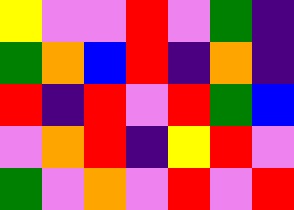[["yellow", "violet", "violet", "red", "violet", "green", "indigo"], ["green", "orange", "blue", "red", "indigo", "orange", "indigo"], ["red", "indigo", "red", "violet", "red", "green", "blue"], ["violet", "orange", "red", "indigo", "yellow", "red", "violet"], ["green", "violet", "orange", "violet", "red", "violet", "red"]]